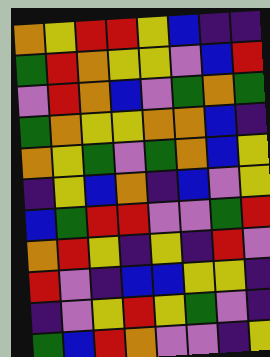[["orange", "yellow", "red", "red", "yellow", "blue", "indigo", "indigo"], ["green", "red", "orange", "yellow", "yellow", "violet", "blue", "red"], ["violet", "red", "orange", "blue", "violet", "green", "orange", "green"], ["green", "orange", "yellow", "yellow", "orange", "orange", "blue", "indigo"], ["orange", "yellow", "green", "violet", "green", "orange", "blue", "yellow"], ["indigo", "yellow", "blue", "orange", "indigo", "blue", "violet", "yellow"], ["blue", "green", "red", "red", "violet", "violet", "green", "red"], ["orange", "red", "yellow", "indigo", "yellow", "indigo", "red", "violet"], ["red", "violet", "indigo", "blue", "blue", "yellow", "yellow", "indigo"], ["indigo", "violet", "yellow", "red", "yellow", "green", "violet", "indigo"], ["green", "blue", "red", "orange", "violet", "violet", "indigo", "yellow"]]